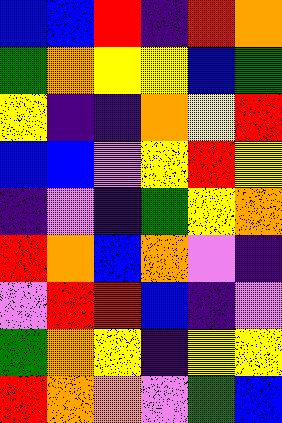[["blue", "blue", "red", "indigo", "red", "orange"], ["green", "orange", "yellow", "yellow", "blue", "green"], ["yellow", "indigo", "indigo", "orange", "yellow", "red"], ["blue", "blue", "violet", "yellow", "red", "yellow"], ["indigo", "violet", "indigo", "green", "yellow", "orange"], ["red", "orange", "blue", "orange", "violet", "indigo"], ["violet", "red", "red", "blue", "indigo", "violet"], ["green", "orange", "yellow", "indigo", "yellow", "yellow"], ["red", "orange", "orange", "violet", "green", "blue"]]